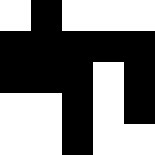[["white", "black", "white", "white", "white"], ["black", "black", "black", "black", "black"], ["black", "black", "black", "white", "black"], ["white", "white", "black", "white", "black"], ["white", "white", "black", "white", "white"]]